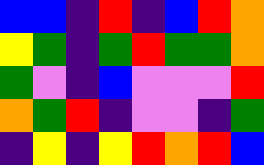[["blue", "blue", "indigo", "red", "indigo", "blue", "red", "orange"], ["yellow", "green", "indigo", "green", "red", "green", "green", "orange"], ["green", "violet", "indigo", "blue", "violet", "violet", "violet", "red"], ["orange", "green", "red", "indigo", "violet", "violet", "indigo", "green"], ["indigo", "yellow", "indigo", "yellow", "red", "orange", "red", "blue"]]